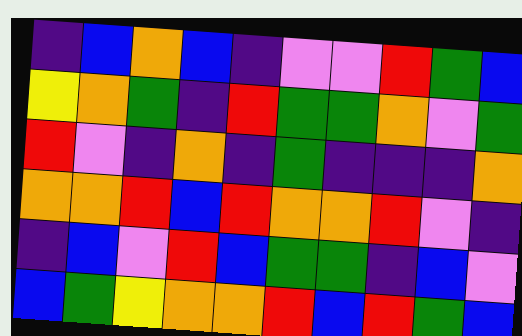[["indigo", "blue", "orange", "blue", "indigo", "violet", "violet", "red", "green", "blue"], ["yellow", "orange", "green", "indigo", "red", "green", "green", "orange", "violet", "green"], ["red", "violet", "indigo", "orange", "indigo", "green", "indigo", "indigo", "indigo", "orange"], ["orange", "orange", "red", "blue", "red", "orange", "orange", "red", "violet", "indigo"], ["indigo", "blue", "violet", "red", "blue", "green", "green", "indigo", "blue", "violet"], ["blue", "green", "yellow", "orange", "orange", "red", "blue", "red", "green", "blue"]]